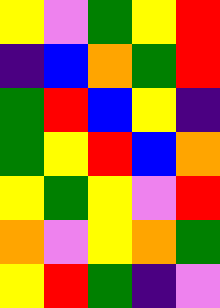[["yellow", "violet", "green", "yellow", "red"], ["indigo", "blue", "orange", "green", "red"], ["green", "red", "blue", "yellow", "indigo"], ["green", "yellow", "red", "blue", "orange"], ["yellow", "green", "yellow", "violet", "red"], ["orange", "violet", "yellow", "orange", "green"], ["yellow", "red", "green", "indigo", "violet"]]